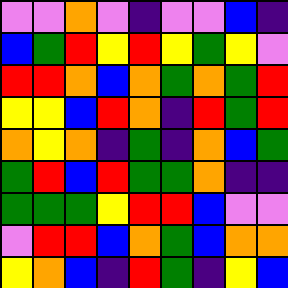[["violet", "violet", "orange", "violet", "indigo", "violet", "violet", "blue", "indigo"], ["blue", "green", "red", "yellow", "red", "yellow", "green", "yellow", "violet"], ["red", "red", "orange", "blue", "orange", "green", "orange", "green", "red"], ["yellow", "yellow", "blue", "red", "orange", "indigo", "red", "green", "red"], ["orange", "yellow", "orange", "indigo", "green", "indigo", "orange", "blue", "green"], ["green", "red", "blue", "red", "green", "green", "orange", "indigo", "indigo"], ["green", "green", "green", "yellow", "red", "red", "blue", "violet", "violet"], ["violet", "red", "red", "blue", "orange", "green", "blue", "orange", "orange"], ["yellow", "orange", "blue", "indigo", "red", "green", "indigo", "yellow", "blue"]]